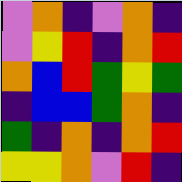[["violet", "orange", "indigo", "violet", "orange", "indigo"], ["violet", "yellow", "red", "indigo", "orange", "red"], ["orange", "blue", "red", "green", "yellow", "green"], ["indigo", "blue", "blue", "green", "orange", "indigo"], ["green", "indigo", "orange", "indigo", "orange", "red"], ["yellow", "yellow", "orange", "violet", "red", "indigo"]]